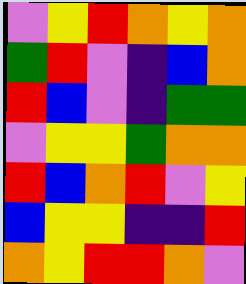[["violet", "yellow", "red", "orange", "yellow", "orange"], ["green", "red", "violet", "indigo", "blue", "orange"], ["red", "blue", "violet", "indigo", "green", "green"], ["violet", "yellow", "yellow", "green", "orange", "orange"], ["red", "blue", "orange", "red", "violet", "yellow"], ["blue", "yellow", "yellow", "indigo", "indigo", "red"], ["orange", "yellow", "red", "red", "orange", "violet"]]